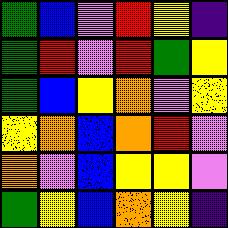[["green", "blue", "violet", "red", "yellow", "indigo"], ["green", "red", "violet", "red", "green", "yellow"], ["green", "blue", "yellow", "orange", "violet", "yellow"], ["yellow", "orange", "blue", "orange", "red", "violet"], ["orange", "violet", "blue", "yellow", "yellow", "violet"], ["green", "yellow", "blue", "orange", "yellow", "indigo"]]